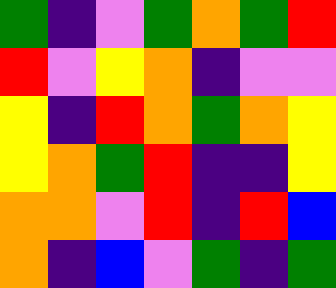[["green", "indigo", "violet", "green", "orange", "green", "red"], ["red", "violet", "yellow", "orange", "indigo", "violet", "violet"], ["yellow", "indigo", "red", "orange", "green", "orange", "yellow"], ["yellow", "orange", "green", "red", "indigo", "indigo", "yellow"], ["orange", "orange", "violet", "red", "indigo", "red", "blue"], ["orange", "indigo", "blue", "violet", "green", "indigo", "green"]]